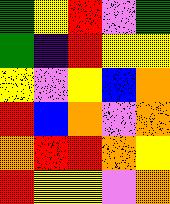[["green", "yellow", "red", "violet", "green"], ["green", "indigo", "red", "yellow", "yellow"], ["yellow", "violet", "yellow", "blue", "orange"], ["red", "blue", "orange", "violet", "orange"], ["orange", "red", "red", "orange", "yellow"], ["red", "yellow", "yellow", "violet", "orange"]]